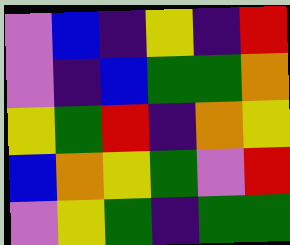[["violet", "blue", "indigo", "yellow", "indigo", "red"], ["violet", "indigo", "blue", "green", "green", "orange"], ["yellow", "green", "red", "indigo", "orange", "yellow"], ["blue", "orange", "yellow", "green", "violet", "red"], ["violet", "yellow", "green", "indigo", "green", "green"]]